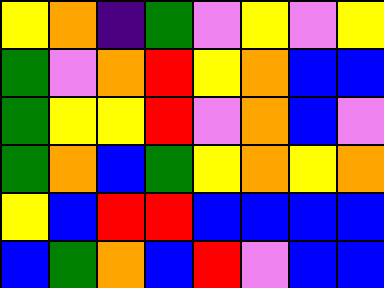[["yellow", "orange", "indigo", "green", "violet", "yellow", "violet", "yellow"], ["green", "violet", "orange", "red", "yellow", "orange", "blue", "blue"], ["green", "yellow", "yellow", "red", "violet", "orange", "blue", "violet"], ["green", "orange", "blue", "green", "yellow", "orange", "yellow", "orange"], ["yellow", "blue", "red", "red", "blue", "blue", "blue", "blue"], ["blue", "green", "orange", "blue", "red", "violet", "blue", "blue"]]